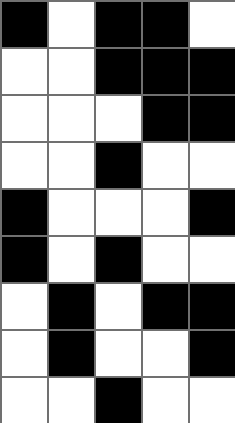[["black", "white", "black", "black", "white"], ["white", "white", "black", "black", "black"], ["white", "white", "white", "black", "black"], ["white", "white", "black", "white", "white"], ["black", "white", "white", "white", "black"], ["black", "white", "black", "white", "white"], ["white", "black", "white", "black", "black"], ["white", "black", "white", "white", "black"], ["white", "white", "black", "white", "white"]]